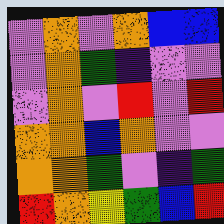[["violet", "orange", "violet", "orange", "blue", "blue"], ["violet", "orange", "green", "indigo", "violet", "violet"], ["violet", "orange", "violet", "red", "violet", "red"], ["orange", "orange", "blue", "orange", "violet", "violet"], ["orange", "orange", "green", "violet", "indigo", "green"], ["red", "orange", "yellow", "green", "blue", "red"]]